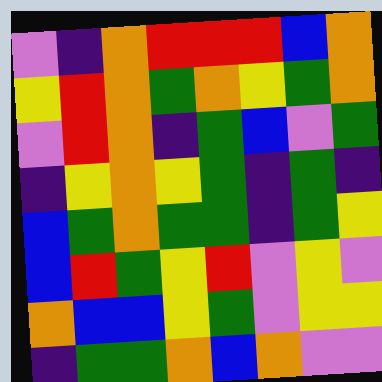[["violet", "indigo", "orange", "red", "red", "red", "blue", "orange"], ["yellow", "red", "orange", "green", "orange", "yellow", "green", "orange"], ["violet", "red", "orange", "indigo", "green", "blue", "violet", "green"], ["indigo", "yellow", "orange", "yellow", "green", "indigo", "green", "indigo"], ["blue", "green", "orange", "green", "green", "indigo", "green", "yellow"], ["blue", "red", "green", "yellow", "red", "violet", "yellow", "violet"], ["orange", "blue", "blue", "yellow", "green", "violet", "yellow", "yellow"], ["indigo", "green", "green", "orange", "blue", "orange", "violet", "violet"]]